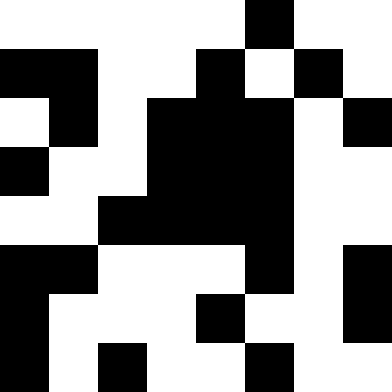[["white", "white", "white", "white", "white", "black", "white", "white"], ["black", "black", "white", "white", "black", "white", "black", "white"], ["white", "black", "white", "black", "black", "black", "white", "black"], ["black", "white", "white", "black", "black", "black", "white", "white"], ["white", "white", "black", "black", "black", "black", "white", "white"], ["black", "black", "white", "white", "white", "black", "white", "black"], ["black", "white", "white", "white", "black", "white", "white", "black"], ["black", "white", "black", "white", "white", "black", "white", "white"]]